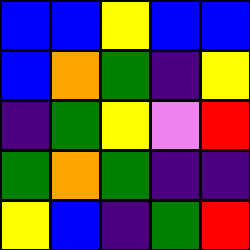[["blue", "blue", "yellow", "blue", "blue"], ["blue", "orange", "green", "indigo", "yellow"], ["indigo", "green", "yellow", "violet", "red"], ["green", "orange", "green", "indigo", "indigo"], ["yellow", "blue", "indigo", "green", "red"]]